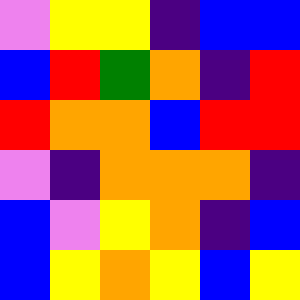[["violet", "yellow", "yellow", "indigo", "blue", "blue"], ["blue", "red", "green", "orange", "indigo", "red"], ["red", "orange", "orange", "blue", "red", "red"], ["violet", "indigo", "orange", "orange", "orange", "indigo"], ["blue", "violet", "yellow", "orange", "indigo", "blue"], ["blue", "yellow", "orange", "yellow", "blue", "yellow"]]